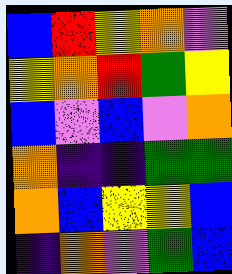[["blue", "red", "yellow", "orange", "violet"], ["yellow", "orange", "red", "green", "yellow"], ["blue", "violet", "blue", "violet", "orange"], ["orange", "indigo", "indigo", "green", "green"], ["orange", "blue", "yellow", "yellow", "blue"], ["indigo", "orange", "violet", "green", "blue"]]